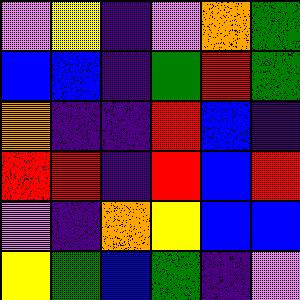[["violet", "yellow", "indigo", "violet", "orange", "green"], ["blue", "blue", "indigo", "green", "red", "green"], ["orange", "indigo", "indigo", "red", "blue", "indigo"], ["red", "red", "indigo", "red", "blue", "red"], ["violet", "indigo", "orange", "yellow", "blue", "blue"], ["yellow", "green", "blue", "green", "indigo", "violet"]]